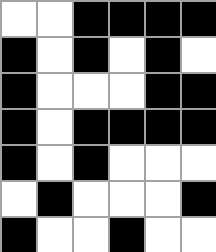[["white", "white", "black", "black", "black", "black"], ["black", "white", "black", "white", "black", "white"], ["black", "white", "white", "white", "black", "black"], ["black", "white", "black", "black", "black", "black"], ["black", "white", "black", "white", "white", "white"], ["white", "black", "white", "white", "white", "black"], ["black", "white", "white", "black", "white", "white"]]